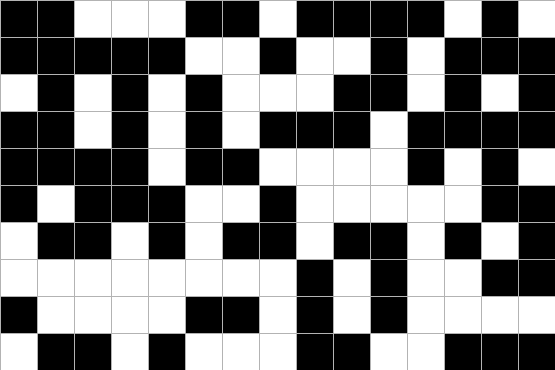[["black", "black", "white", "white", "white", "black", "black", "white", "black", "black", "black", "black", "white", "black", "white"], ["black", "black", "black", "black", "black", "white", "white", "black", "white", "white", "black", "white", "black", "black", "black"], ["white", "black", "white", "black", "white", "black", "white", "white", "white", "black", "black", "white", "black", "white", "black"], ["black", "black", "white", "black", "white", "black", "white", "black", "black", "black", "white", "black", "black", "black", "black"], ["black", "black", "black", "black", "white", "black", "black", "white", "white", "white", "white", "black", "white", "black", "white"], ["black", "white", "black", "black", "black", "white", "white", "black", "white", "white", "white", "white", "white", "black", "black"], ["white", "black", "black", "white", "black", "white", "black", "black", "white", "black", "black", "white", "black", "white", "black"], ["white", "white", "white", "white", "white", "white", "white", "white", "black", "white", "black", "white", "white", "black", "black"], ["black", "white", "white", "white", "white", "black", "black", "white", "black", "white", "black", "white", "white", "white", "white"], ["white", "black", "black", "white", "black", "white", "white", "white", "black", "black", "white", "white", "black", "black", "black"]]